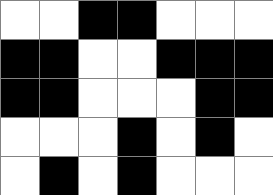[["white", "white", "black", "black", "white", "white", "white"], ["black", "black", "white", "white", "black", "black", "black"], ["black", "black", "white", "white", "white", "black", "black"], ["white", "white", "white", "black", "white", "black", "white"], ["white", "black", "white", "black", "white", "white", "white"]]